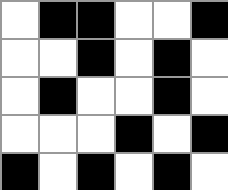[["white", "black", "black", "white", "white", "black"], ["white", "white", "black", "white", "black", "white"], ["white", "black", "white", "white", "black", "white"], ["white", "white", "white", "black", "white", "black"], ["black", "white", "black", "white", "black", "white"]]